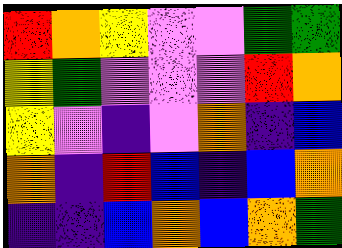[["red", "orange", "yellow", "violet", "violet", "green", "green"], ["yellow", "green", "violet", "violet", "violet", "red", "orange"], ["yellow", "violet", "indigo", "violet", "orange", "indigo", "blue"], ["orange", "indigo", "red", "blue", "indigo", "blue", "orange"], ["indigo", "indigo", "blue", "orange", "blue", "orange", "green"]]